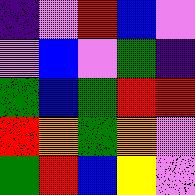[["indigo", "violet", "red", "blue", "violet"], ["violet", "blue", "violet", "green", "indigo"], ["green", "blue", "green", "red", "red"], ["red", "orange", "green", "orange", "violet"], ["green", "red", "blue", "yellow", "violet"]]